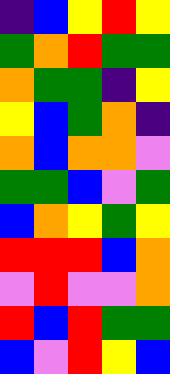[["indigo", "blue", "yellow", "red", "yellow"], ["green", "orange", "red", "green", "green"], ["orange", "green", "green", "indigo", "yellow"], ["yellow", "blue", "green", "orange", "indigo"], ["orange", "blue", "orange", "orange", "violet"], ["green", "green", "blue", "violet", "green"], ["blue", "orange", "yellow", "green", "yellow"], ["red", "red", "red", "blue", "orange"], ["violet", "red", "violet", "violet", "orange"], ["red", "blue", "red", "green", "green"], ["blue", "violet", "red", "yellow", "blue"]]